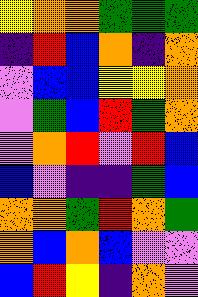[["yellow", "orange", "orange", "green", "green", "green"], ["indigo", "red", "blue", "orange", "indigo", "orange"], ["violet", "blue", "blue", "yellow", "yellow", "orange"], ["violet", "green", "blue", "red", "green", "orange"], ["violet", "orange", "red", "violet", "red", "blue"], ["blue", "violet", "indigo", "indigo", "green", "blue"], ["orange", "orange", "green", "red", "orange", "green"], ["orange", "blue", "orange", "blue", "violet", "violet"], ["blue", "red", "yellow", "indigo", "orange", "violet"]]